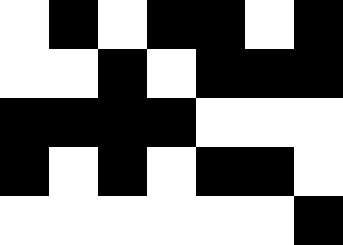[["white", "black", "white", "black", "black", "white", "black"], ["white", "white", "black", "white", "black", "black", "black"], ["black", "black", "black", "black", "white", "white", "white"], ["black", "white", "black", "white", "black", "black", "white"], ["white", "white", "white", "white", "white", "white", "black"]]